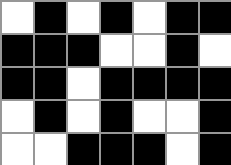[["white", "black", "white", "black", "white", "black", "black"], ["black", "black", "black", "white", "white", "black", "white"], ["black", "black", "white", "black", "black", "black", "black"], ["white", "black", "white", "black", "white", "white", "black"], ["white", "white", "black", "black", "black", "white", "black"]]